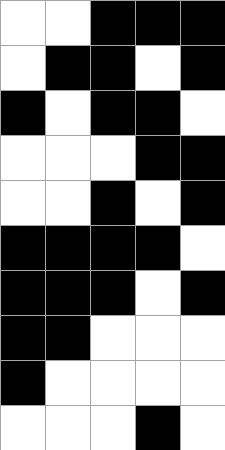[["white", "white", "black", "black", "black"], ["white", "black", "black", "white", "black"], ["black", "white", "black", "black", "white"], ["white", "white", "white", "black", "black"], ["white", "white", "black", "white", "black"], ["black", "black", "black", "black", "white"], ["black", "black", "black", "white", "black"], ["black", "black", "white", "white", "white"], ["black", "white", "white", "white", "white"], ["white", "white", "white", "black", "white"]]